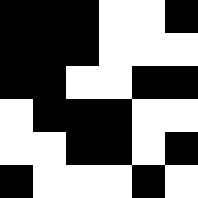[["black", "black", "black", "white", "white", "black"], ["black", "black", "black", "white", "white", "white"], ["black", "black", "white", "white", "black", "black"], ["white", "black", "black", "black", "white", "white"], ["white", "white", "black", "black", "white", "black"], ["black", "white", "white", "white", "black", "white"]]